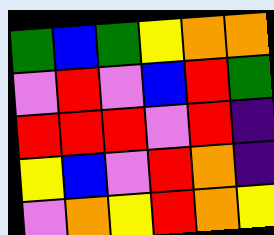[["green", "blue", "green", "yellow", "orange", "orange"], ["violet", "red", "violet", "blue", "red", "green"], ["red", "red", "red", "violet", "red", "indigo"], ["yellow", "blue", "violet", "red", "orange", "indigo"], ["violet", "orange", "yellow", "red", "orange", "yellow"]]